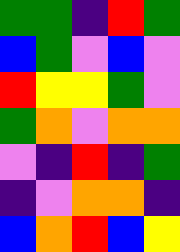[["green", "green", "indigo", "red", "green"], ["blue", "green", "violet", "blue", "violet"], ["red", "yellow", "yellow", "green", "violet"], ["green", "orange", "violet", "orange", "orange"], ["violet", "indigo", "red", "indigo", "green"], ["indigo", "violet", "orange", "orange", "indigo"], ["blue", "orange", "red", "blue", "yellow"]]